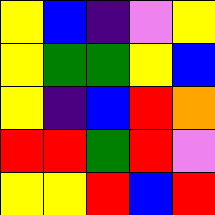[["yellow", "blue", "indigo", "violet", "yellow"], ["yellow", "green", "green", "yellow", "blue"], ["yellow", "indigo", "blue", "red", "orange"], ["red", "red", "green", "red", "violet"], ["yellow", "yellow", "red", "blue", "red"]]